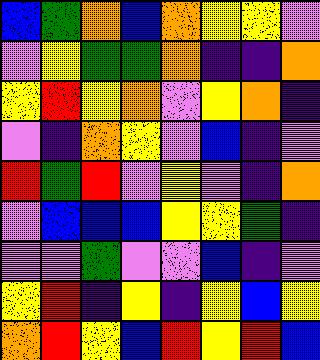[["blue", "green", "orange", "blue", "orange", "yellow", "yellow", "violet"], ["violet", "yellow", "green", "green", "orange", "indigo", "indigo", "orange"], ["yellow", "red", "yellow", "orange", "violet", "yellow", "orange", "indigo"], ["violet", "indigo", "orange", "yellow", "violet", "blue", "indigo", "violet"], ["red", "green", "red", "violet", "yellow", "violet", "indigo", "orange"], ["violet", "blue", "blue", "blue", "yellow", "yellow", "green", "indigo"], ["violet", "violet", "green", "violet", "violet", "blue", "indigo", "violet"], ["yellow", "red", "indigo", "yellow", "indigo", "yellow", "blue", "yellow"], ["orange", "red", "yellow", "blue", "red", "yellow", "red", "blue"]]